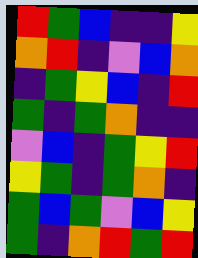[["red", "green", "blue", "indigo", "indigo", "yellow"], ["orange", "red", "indigo", "violet", "blue", "orange"], ["indigo", "green", "yellow", "blue", "indigo", "red"], ["green", "indigo", "green", "orange", "indigo", "indigo"], ["violet", "blue", "indigo", "green", "yellow", "red"], ["yellow", "green", "indigo", "green", "orange", "indigo"], ["green", "blue", "green", "violet", "blue", "yellow"], ["green", "indigo", "orange", "red", "green", "red"]]